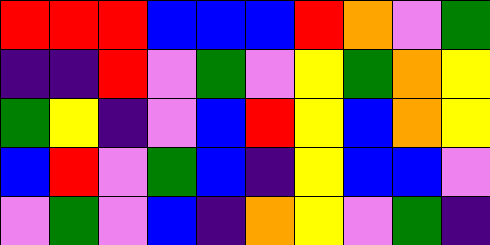[["red", "red", "red", "blue", "blue", "blue", "red", "orange", "violet", "green"], ["indigo", "indigo", "red", "violet", "green", "violet", "yellow", "green", "orange", "yellow"], ["green", "yellow", "indigo", "violet", "blue", "red", "yellow", "blue", "orange", "yellow"], ["blue", "red", "violet", "green", "blue", "indigo", "yellow", "blue", "blue", "violet"], ["violet", "green", "violet", "blue", "indigo", "orange", "yellow", "violet", "green", "indigo"]]